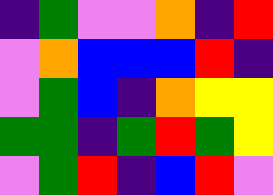[["indigo", "green", "violet", "violet", "orange", "indigo", "red"], ["violet", "orange", "blue", "blue", "blue", "red", "indigo"], ["violet", "green", "blue", "indigo", "orange", "yellow", "yellow"], ["green", "green", "indigo", "green", "red", "green", "yellow"], ["violet", "green", "red", "indigo", "blue", "red", "violet"]]